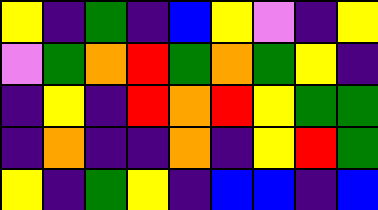[["yellow", "indigo", "green", "indigo", "blue", "yellow", "violet", "indigo", "yellow"], ["violet", "green", "orange", "red", "green", "orange", "green", "yellow", "indigo"], ["indigo", "yellow", "indigo", "red", "orange", "red", "yellow", "green", "green"], ["indigo", "orange", "indigo", "indigo", "orange", "indigo", "yellow", "red", "green"], ["yellow", "indigo", "green", "yellow", "indigo", "blue", "blue", "indigo", "blue"]]